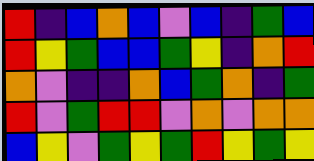[["red", "indigo", "blue", "orange", "blue", "violet", "blue", "indigo", "green", "blue"], ["red", "yellow", "green", "blue", "blue", "green", "yellow", "indigo", "orange", "red"], ["orange", "violet", "indigo", "indigo", "orange", "blue", "green", "orange", "indigo", "green"], ["red", "violet", "green", "red", "red", "violet", "orange", "violet", "orange", "orange"], ["blue", "yellow", "violet", "green", "yellow", "green", "red", "yellow", "green", "yellow"]]